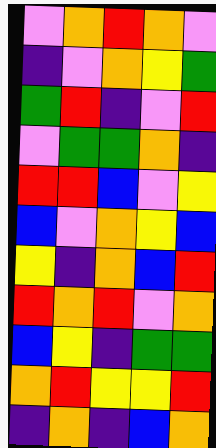[["violet", "orange", "red", "orange", "violet"], ["indigo", "violet", "orange", "yellow", "green"], ["green", "red", "indigo", "violet", "red"], ["violet", "green", "green", "orange", "indigo"], ["red", "red", "blue", "violet", "yellow"], ["blue", "violet", "orange", "yellow", "blue"], ["yellow", "indigo", "orange", "blue", "red"], ["red", "orange", "red", "violet", "orange"], ["blue", "yellow", "indigo", "green", "green"], ["orange", "red", "yellow", "yellow", "red"], ["indigo", "orange", "indigo", "blue", "orange"]]